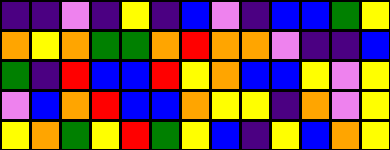[["indigo", "indigo", "violet", "indigo", "yellow", "indigo", "blue", "violet", "indigo", "blue", "blue", "green", "yellow"], ["orange", "yellow", "orange", "green", "green", "orange", "red", "orange", "orange", "violet", "indigo", "indigo", "blue"], ["green", "indigo", "red", "blue", "blue", "red", "yellow", "orange", "blue", "blue", "yellow", "violet", "yellow"], ["violet", "blue", "orange", "red", "blue", "blue", "orange", "yellow", "yellow", "indigo", "orange", "violet", "yellow"], ["yellow", "orange", "green", "yellow", "red", "green", "yellow", "blue", "indigo", "yellow", "blue", "orange", "yellow"]]